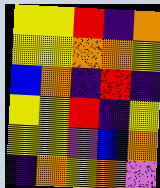[["yellow", "yellow", "red", "indigo", "orange"], ["yellow", "yellow", "orange", "orange", "yellow"], ["blue", "orange", "indigo", "red", "indigo"], ["yellow", "yellow", "red", "indigo", "yellow"], ["yellow", "yellow", "violet", "blue", "orange"], ["indigo", "orange", "yellow", "orange", "violet"]]